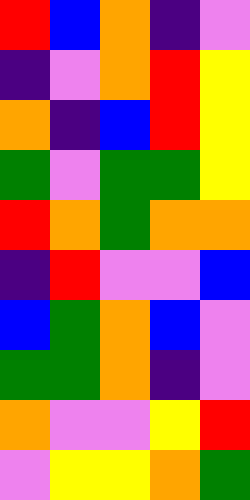[["red", "blue", "orange", "indigo", "violet"], ["indigo", "violet", "orange", "red", "yellow"], ["orange", "indigo", "blue", "red", "yellow"], ["green", "violet", "green", "green", "yellow"], ["red", "orange", "green", "orange", "orange"], ["indigo", "red", "violet", "violet", "blue"], ["blue", "green", "orange", "blue", "violet"], ["green", "green", "orange", "indigo", "violet"], ["orange", "violet", "violet", "yellow", "red"], ["violet", "yellow", "yellow", "orange", "green"]]